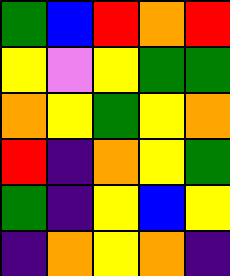[["green", "blue", "red", "orange", "red"], ["yellow", "violet", "yellow", "green", "green"], ["orange", "yellow", "green", "yellow", "orange"], ["red", "indigo", "orange", "yellow", "green"], ["green", "indigo", "yellow", "blue", "yellow"], ["indigo", "orange", "yellow", "orange", "indigo"]]